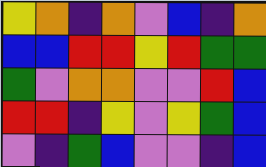[["yellow", "orange", "indigo", "orange", "violet", "blue", "indigo", "orange"], ["blue", "blue", "red", "red", "yellow", "red", "green", "green"], ["green", "violet", "orange", "orange", "violet", "violet", "red", "blue"], ["red", "red", "indigo", "yellow", "violet", "yellow", "green", "blue"], ["violet", "indigo", "green", "blue", "violet", "violet", "indigo", "blue"]]